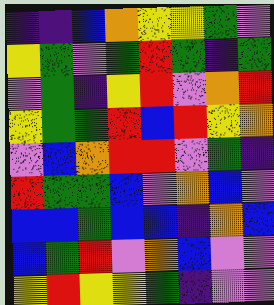[["indigo", "indigo", "blue", "orange", "yellow", "yellow", "green", "violet"], ["yellow", "green", "violet", "green", "red", "green", "indigo", "green"], ["violet", "green", "indigo", "yellow", "red", "violet", "orange", "red"], ["yellow", "green", "green", "red", "blue", "red", "yellow", "orange"], ["violet", "blue", "orange", "red", "red", "violet", "green", "indigo"], ["red", "green", "green", "blue", "violet", "orange", "blue", "violet"], ["blue", "blue", "green", "blue", "blue", "indigo", "orange", "blue"], ["blue", "green", "red", "violet", "orange", "blue", "violet", "violet"], ["yellow", "red", "yellow", "yellow", "green", "indigo", "violet", "violet"]]